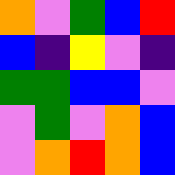[["orange", "violet", "green", "blue", "red"], ["blue", "indigo", "yellow", "violet", "indigo"], ["green", "green", "blue", "blue", "violet"], ["violet", "green", "violet", "orange", "blue"], ["violet", "orange", "red", "orange", "blue"]]